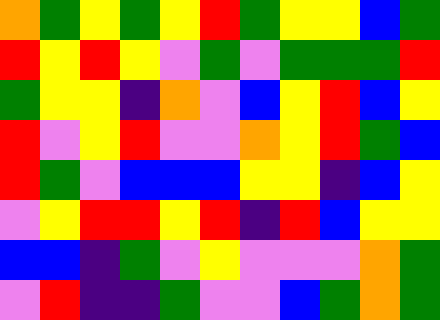[["orange", "green", "yellow", "green", "yellow", "red", "green", "yellow", "yellow", "blue", "green"], ["red", "yellow", "red", "yellow", "violet", "green", "violet", "green", "green", "green", "red"], ["green", "yellow", "yellow", "indigo", "orange", "violet", "blue", "yellow", "red", "blue", "yellow"], ["red", "violet", "yellow", "red", "violet", "violet", "orange", "yellow", "red", "green", "blue"], ["red", "green", "violet", "blue", "blue", "blue", "yellow", "yellow", "indigo", "blue", "yellow"], ["violet", "yellow", "red", "red", "yellow", "red", "indigo", "red", "blue", "yellow", "yellow"], ["blue", "blue", "indigo", "green", "violet", "yellow", "violet", "violet", "violet", "orange", "green"], ["violet", "red", "indigo", "indigo", "green", "violet", "violet", "blue", "green", "orange", "green"]]